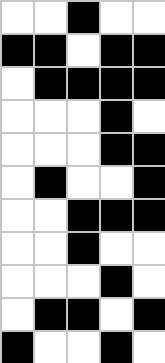[["white", "white", "black", "white", "white"], ["black", "black", "white", "black", "black"], ["white", "black", "black", "black", "black"], ["white", "white", "white", "black", "white"], ["white", "white", "white", "black", "black"], ["white", "black", "white", "white", "black"], ["white", "white", "black", "black", "black"], ["white", "white", "black", "white", "white"], ["white", "white", "white", "black", "white"], ["white", "black", "black", "white", "black"], ["black", "white", "white", "black", "white"]]